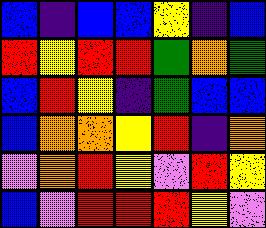[["blue", "indigo", "blue", "blue", "yellow", "indigo", "blue"], ["red", "yellow", "red", "red", "green", "orange", "green"], ["blue", "red", "yellow", "indigo", "green", "blue", "blue"], ["blue", "orange", "orange", "yellow", "red", "indigo", "orange"], ["violet", "orange", "red", "yellow", "violet", "red", "yellow"], ["blue", "violet", "red", "red", "red", "yellow", "violet"]]